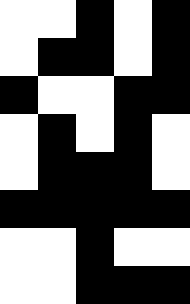[["white", "white", "black", "white", "black"], ["white", "black", "black", "white", "black"], ["black", "white", "white", "black", "black"], ["white", "black", "white", "black", "white"], ["white", "black", "black", "black", "white"], ["black", "black", "black", "black", "black"], ["white", "white", "black", "white", "white"], ["white", "white", "black", "black", "black"]]